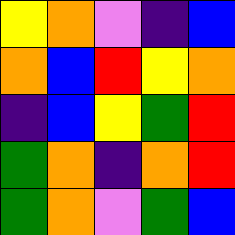[["yellow", "orange", "violet", "indigo", "blue"], ["orange", "blue", "red", "yellow", "orange"], ["indigo", "blue", "yellow", "green", "red"], ["green", "orange", "indigo", "orange", "red"], ["green", "orange", "violet", "green", "blue"]]